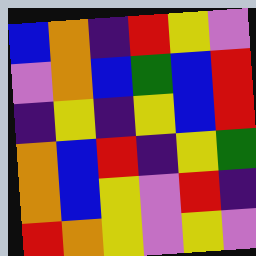[["blue", "orange", "indigo", "red", "yellow", "violet"], ["violet", "orange", "blue", "green", "blue", "red"], ["indigo", "yellow", "indigo", "yellow", "blue", "red"], ["orange", "blue", "red", "indigo", "yellow", "green"], ["orange", "blue", "yellow", "violet", "red", "indigo"], ["red", "orange", "yellow", "violet", "yellow", "violet"]]